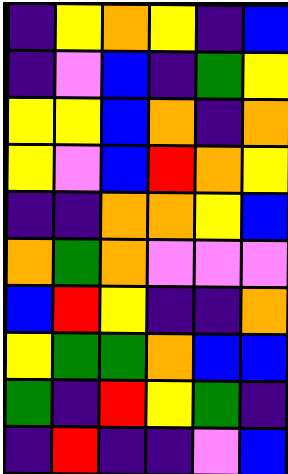[["indigo", "yellow", "orange", "yellow", "indigo", "blue"], ["indigo", "violet", "blue", "indigo", "green", "yellow"], ["yellow", "yellow", "blue", "orange", "indigo", "orange"], ["yellow", "violet", "blue", "red", "orange", "yellow"], ["indigo", "indigo", "orange", "orange", "yellow", "blue"], ["orange", "green", "orange", "violet", "violet", "violet"], ["blue", "red", "yellow", "indigo", "indigo", "orange"], ["yellow", "green", "green", "orange", "blue", "blue"], ["green", "indigo", "red", "yellow", "green", "indigo"], ["indigo", "red", "indigo", "indigo", "violet", "blue"]]